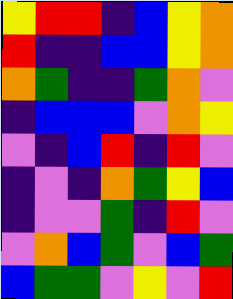[["yellow", "red", "red", "indigo", "blue", "yellow", "orange"], ["red", "indigo", "indigo", "blue", "blue", "yellow", "orange"], ["orange", "green", "indigo", "indigo", "green", "orange", "violet"], ["indigo", "blue", "blue", "blue", "violet", "orange", "yellow"], ["violet", "indigo", "blue", "red", "indigo", "red", "violet"], ["indigo", "violet", "indigo", "orange", "green", "yellow", "blue"], ["indigo", "violet", "violet", "green", "indigo", "red", "violet"], ["violet", "orange", "blue", "green", "violet", "blue", "green"], ["blue", "green", "green", "violet", "yellow", "violet", "red"]]